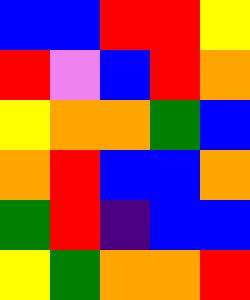[["blue", "blue", "red", "red", "yellow"], ["red", "violet", "blue", "red", "orange"], ["yellow", "orange", "orange", "green", "blue"], ["orange", "red", "blue", "blue", "orange"], ["green", "red", "indigo", "blue", "blue"], ["yellow", "green", "orange", "orange", "red"]]